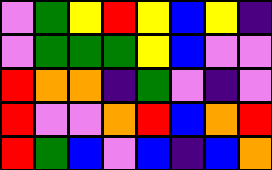[["violet", "green", "yellow", "red", "yellow", "blue", "yellow", "indigo"], ["violet", "green", "green", "green", "yellow", "blue", "violet", "violet"], ["red", "orange", "orange", "indigo", "green", "violet", "indigo", "violet"], ["red", "violet", "violet", "orange", "red", "blue", "orange", "red"], ["red", "green", "blue", "violet", "blue", "indigo", "blue", "orange"]]